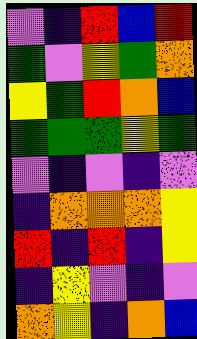[["violet", "indigo", "red", "blue", "red"], ["green", "violet", "yellow", "green", "orange"], ["yellow", "green", "red", "orange", "blue"], ["green", "green", "green", "yellow", "green"], ["violet", "indigo", "violet", "indigo", "violet"], ["indigo", "orange", "orange", "orange", "yellow"], ["red", "indigo", "red", "indigo", "yellow"], ["indigo", "yellow", "violet", "indigo", "violet"], ["orange", "yellow", "indigo", "orange", "blue"]]